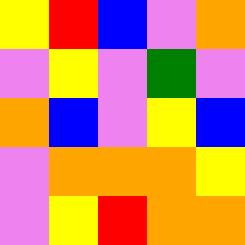[["yellow", "red", "blue", "violet", "orange"], ["violet", "yellow", "violet", "green", "violet"], ["orange", "blue", "violet", "yellow", "blue"], ["violet", "orange", "orange", "orange", "yellow"], ["violet", "yellow", "red", "orange", "orange"]]